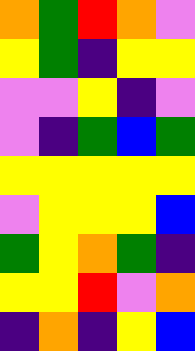[["orange", "green", "red", "orange", "violet"], ["yellow", "green", "indigo", "yellow", "yellow"], ["violet", "violet", "yellow", "indigo", "violet"], ["violet", "indigo", "green", "blue", "green"], ["yellow", "yellow", "yellow", "yellow", "yellow"], ["violet", "yellow", "yellow", "yellow", "blue"], ["green", "yellow", "orange", "green", "indigo"], ["yellow", "yellow", "red", "violet", "orange"], ["indigo", "orange", "indigo", "yellow", "blue"]]